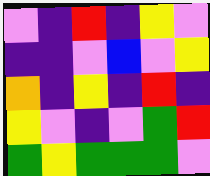[["violet", "indigo", "red", "indigo", "yellow", "violet"], ["indigo", "indigo", "violet", "blue", "violet", "yellow"], ["orange", "indigo", "yellow", "indigo", "red", "indigo"], ["yellow", "violet", "indigo", "violet", "green", "red"], ["green", "yellow", "green", "green", "green", "violet"]]